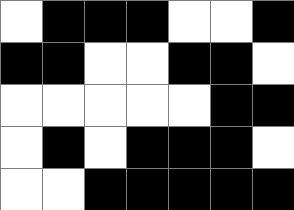[["white", "black", "black", "black", "white", "white", "black"], ["black", "black", "white", "white", "black", "black", "white"], ["white", "white", "white", "white", "white", "black", "black"], ["white", "black", "white", "black", "black", "black", "white"], ["white", "white", "black", "black", "black", "black", "black"]]